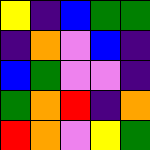[["yellow", "indigo", "blue", "green", "green"], ["indigo", "orange", "violet", "blue", "indigo"], ["blue", "green", "violet", "violet", "indigo"], ["green", "orange", "red", "indigo", "orange"], ["red", "orange", "violet", "yellow", "green"]]